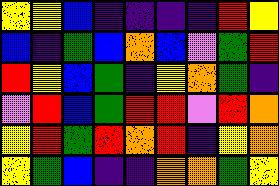[["yellow", "yellow", "blue", "indigo", "indigo", "indigo", "indigo", "red", "yellow"], ["blue", "indigo", "green", "blue", "orange", "blue", "violet", "green", "red"], ["red", "yellow", "blue", "green", "indigo", "yellow", "orange", "green", "indigo"], ["violet", "red", "blue", "green", "red", "red", "violet", "red", "orange"], ["yellow", "red", "green", "red", "orange", "red", "indigo", "yellow", "orange"], ["yellow", "green", "blue", "indigo", "indigo", "orange", "orange", "green", "yellow"]]